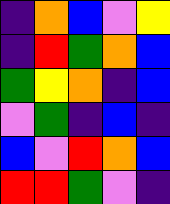[["indigo", "orange", "blue", "violet", "yellow"], ["indigo", "red", "green", "orange", "blue"], ["green", "yellow", "orange", "indigo", "blue"], ["violet", "green", "indigo", "blue", "indigo"], ["blue", "violet", "red", "orange", "blue"], ["red", "red", "green", "violet", "indigo"]]